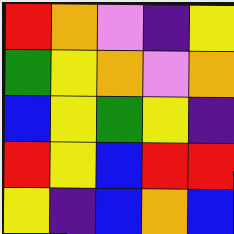[["red", "orange", "violet", "indigo", "yellow"], ["green", "yellow", "orange", "violet", "orange"], ["blue", "yellow", "green", "yellow", "indigo"], ["red", "yellow", "blue", "red", "red"], ["yellow", "indigo", "blue", "orange", "blue"]]